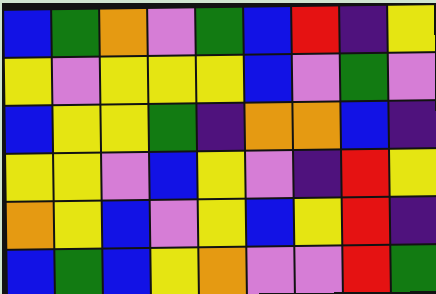[["blue", "green", "orange", "violet", "green", "blue", "red", "indigo", "yellow"], ["yellow", "violet", "yellow", "yellow", "yellow", "blue", "violet", "green", "violet"], ["blue", "yellow", "yellow", "green", "indigo", "orange", "orange", "blue", "indigo"], ["yellow", "yellow", "violet", "blue", "yellow", "violet", "indigo", "red", "yellow"], ["orange", "yellow", "blue", "violet", "yellow", "blue", "yellow", "red", "indigo"], ["blue", "green", "blue", "yellow", "orange", "violet", "violet", "red", "green"]]